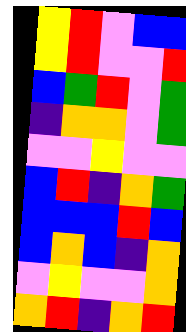[["yellow", "red", "violet", "blue", "blue"], ["yellow", "red", "violet", "violet", "red"], ["blue", "green", "red", "violet", "green"], ["indigo", "orange", "orange", "violet", "green"], ["violet", "violet", "yellow", "violet", "violet"], ["blue", "red", "indigo", "orange", "green"], ["blue", "blue", "blue", "red", "blue"], ["blue", "orange", "blue", "indigo", "orange"], ["violet", "yellow", "violet", "violet", "orange"], ["orange", "red", "indigo", "orange", "red"]]